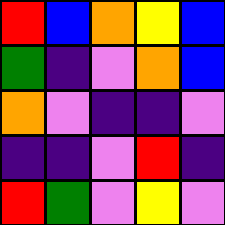[["red", "blue", "orange", "yellow", "blue"], ["green", "indigo", "violet", "orange", "blue"], ["orange", "violet", "indigo", "indigo", "violet"], ["indigo", "indigo", "violet", "red", "indigo"], ["red", "green", "violet", "yellow", "violet"]]